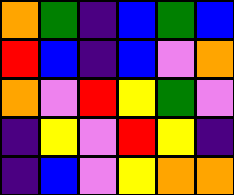[["orange", "green", "indigo", "blue", "green", "blue"], ["red", "blue", "indigo", "blue", "violet", "orange"], ["orange", "violet", "red", "yellow", "green", "violet"], ["indigo", "yellow", "violet", "red", "yellow", "indigo"], ["indigo", "blue", "violet", "yellow", "orange", "orange"]]